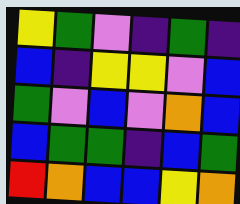[["yellow", "green", "violet", "indigo", "green", "indigo"], ["blue", "indigo", "yellow", "yellow", "violet", "blue"], ["green", "violet", "blue", "violet", "orange", "blue"], ["blue", "green", "green", "indigo", "blue", "green"], ["red", "orange", "blue", "blue", "yellow", "orange"]]